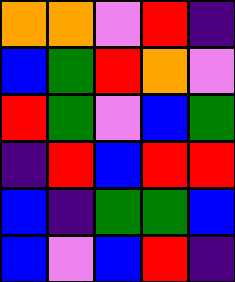[["orange", "orange", "violet", "red", "indigo"], ["blue", "green", "red", "orange", "violet"], ["red", "green", "violet", "blue", "green"], ["indigo", "red", "blue", "red", "red"], ["blue", "indigo", "green", "green", "blue"], ["blue", "violet", "blue", "red", "indigo"]]